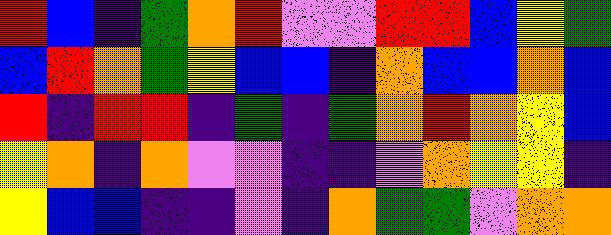[["red", "blue", "indigo", "green", "orange", "red", "violet", "violet", "red", "red", "blue", "yellow", "green"], ["blue", "red", "orange", "green", "yellow", "blue", "blue", "indigo", "orange", "blue", "blue", "orange", "blue"], ["red", "indigo", "red", "red", "indigo", "green", "indigo", "green", "orange", "red", "orange", "yellow", "blue"], ["yellow", "orange", "indigo", "orange", "violet", "violet", "indigo", "indigo", "violet", "orange", "yellow", "yellow", "indigo"], ["yellow", "blue", "blue", "indigo", "indigo", "violet", "indigo", "orange", "green", "green", "violet", "orange", "orange"]]